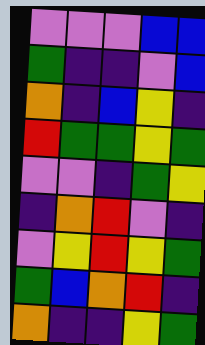[["violet", "violet", "violet", "blue", "blue"], ["green", "indigo", "indigo", "violet", "blue"], ["orange", "indigo", "blue", "yellow", "indigo"], ["red", "green", "green", "yellow", "green"], ["violet", "violet", "indigo", "green", "yellow"], ["indigo", "orange", "red", "violet", "indigo"], ["violet", "yellow", "red", "yellow", "green"], ["green", "blue", "orange", "red", "indigo"], ["orange", "indigo", "indigo", "yellow", "green"]]